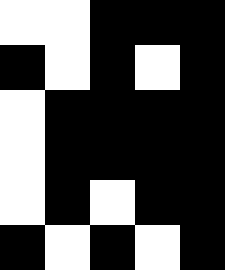[["white", "white", "black", "black", "black"], ["black", "white", "black", "white", "black"], ["white", "black", "black", "black", "black"], ["white", "black", "black", "black", "black"], ["white", "black", "white", "black", "black"], ["black", "white", "black", "white", "black"]]